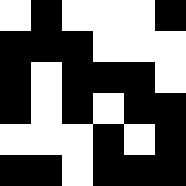[["white", "black", "white", "white", "white", "black"], ["black", "black", "black", "white", "white", "white"], ["black", "white", "black", "black", "black", "white"], ["black", "white", "black", "white", "black", "black"], ["white", "white", "white", "black", "white", "black"], ["black", "black", "white", "black", "black", "black"]]